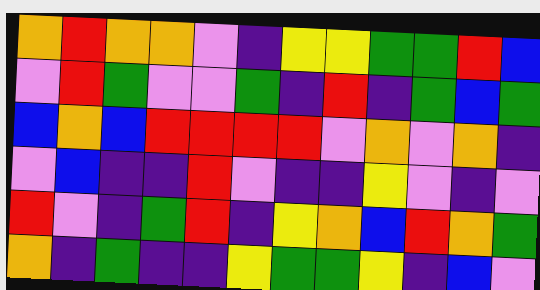[["orange", "red", "orange", "orange", "violet", "indigo", "yellow", "yellow", "green", "green", "red", "blue"], ["violet", "red", "green", "violet", "violet", "green", "indigo", "red", "indigo", "green", "blue", "green"], ["blue", "orange", "blue", "red", "red", "red", "red", "violet", "orange", "violet", "orange", "indigo"], ["violet", "blue", "indigo", "indigo", "red", "violet", "indigo", "indigo", "yellow", "violet", "indigo", "violet"], ["red", "violet", "indigo", "green", "red", "indigo", "yellow", "orange", "blue", "red", "orange", "green"], ["orange", "indigo", "green", "indigo", "indigo", "yellow", "green", "green", "yellow", "indigo", "blue", "violet"]]